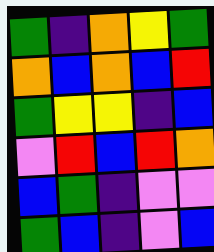[["green", "indigo", "orange", "yellow", "green"], ["orange", "blue", "orange", "blue", "red"], ["green", "yellow", "yellow", "indigo", "blue"], ["violet", "red", "blue", "red", "orange"], ["blue", "green", "indigo", "violet", "violet"], ["green", "blue", "indigo", "violet", "blue"]]